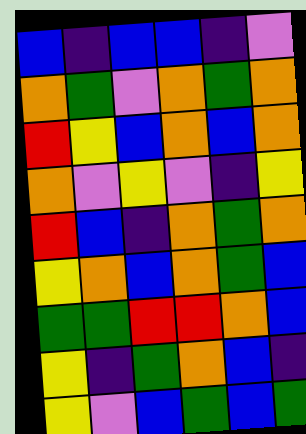[["blue", "indigo", "blue", "blue", "indigo", "violet"], ["orange", "green", "violet", "orange", "green", "orange"], ["red", "yellow", "blue", "orange", "blue", "orange"], ["orange", "violet", "yellow", "violet", "indigo", "yellow"], ["red", "blue", "indigo", "orange", "green", "orange"], ["yellow", "orange", "blue", "orange", "green", "blue"], ["green", "green", "red", "red", "orange", "blue"], ["yellow", "indigo", "green", "orange", "blue", "indigo"], ["yellow", "violet", "blue", "green", "blue", "green"]]